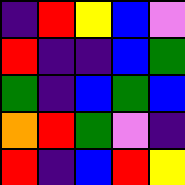[["indigo", "red", "yellow", "blue", "violet"], ["red", "indigo", "indigo", "blue", "green"], ["green", "indigo", "blue", "green", "blue"], ["orange", "red", "green", "violet", "indigo"], ["red", "indigo", "blue", "red", "yellow"]]